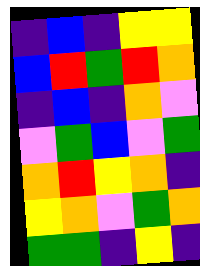[["indigo", "blue", "indigo", "yellow", "yellow"], ["blue", "red", "green", "red", "orange"], ["indigo", "blue", "indigo", "orange", "violet"], ["violet", "green", "blue", "violet", "green"], ["orange", "red", "yellow", "orange", "indigo"], ["yellow", "orange", "violet", "green", "orange"], ["green", "green", "indigo", "yellow", "indigo"]]